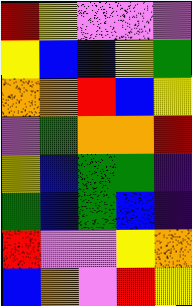[["red", "yellow", "violet", "violet", "violet"], ["yellow", "blue", "blue", "yellow", "green"], ["orange", "orange", "red", "blue", "yellow"], ["violet", "green", "orange", "orange", "red"], ["yellow", "blue", "green", "green", "indigo"], ["green", "blue", "green", "blue", "indigo"], ["red", "violet", "violet", "yellow", "orange"], ["blue", "orange", "violet", "red", "yellow"]]